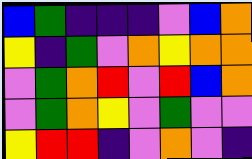[["blue", "green", "indigo", "indigo", "indigo", "violet", "blue", "orange"], ["yellow", "indigo", "green", "violet", "orange", "yellow", "orange", "orange"], ["violet", "green", "orange", "red", "violet", "red", "blue", "orange"], ["violet", "green", "orange", "yellow", "violet", "green", "violet", "violet"], ["yellow", "red", "red", "indigo", "violet", "orange", "violet", "indigo"]]